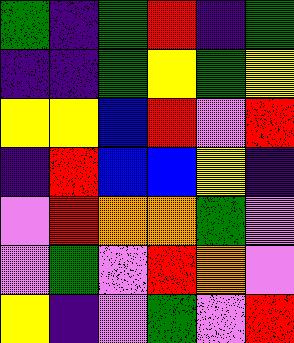[["green", "indigo", "green", "red", "indigo", "green"], ["indigo", "indigo", "green", "yellow", "green", "yellow"], ["yellow", "yellow", "blue", "red", "violet", "red"], ["indigo", "red", "blue", "blue", "yellow", "indigo"], ["violet", "red", "orange", "orange", "green", "violet"], ["violet", "green", "violet", "red", "orange", "violet"], ["yellow", "indigo", "violet", "green", "violet", "red"]]